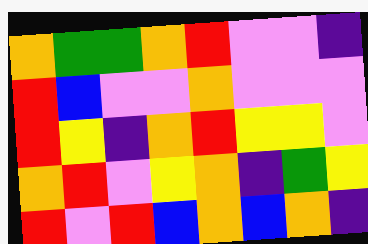[["orange", "green", "green", "orange", "red", "violet", "violet", "indigo"], ["red", "blue", "violet", "violet", "orange", "violet", "violet", "violet"], ["red", "yellow", "indigo", "orange", "red", "yellow", "yellow", "violet"], ["orange", "red", "violet", "yellow", "orange", "indigo", "green", "yellow"], ["red", "violet", "red", "blue", "orange", "blue", "orange", "indigo"]]